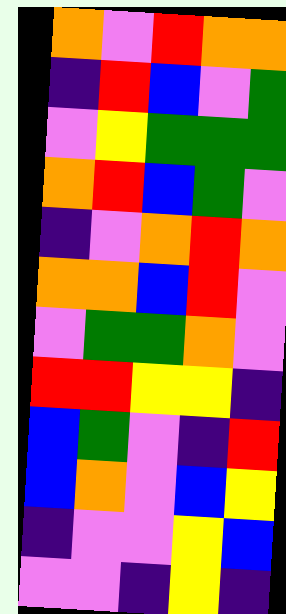[["orange", "violet", "red", "orange", "orange"], ["indigo", "red", "blue", "violet", "green"], ["violet", "yellow", "green", "green", "green"], ["orange", "red", "blue", "green", "violet"], ["indigo", "violet", "orange", "red", "orange"], ["orange", "orange", "blue", "red", "violet"], ["violet", "green", "green", "orange", "violet"], ["red", "red", "yellow", "yellow", "indigo"], ["blue", "green", "violet", "indigo", "red"], ["blue", "orange", "violet", "blue", "yellow"], ["indigo", "violet", "violet", "yellow", "blue"], ["violet", "violet", "indigo", "yellow", "indigo"]]